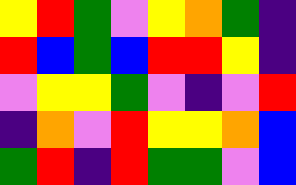[["yellow", "red", "green", "violet", "yellow", "orange", "green", "indigo"], ["red", "blue", "green", "blue", "red", "red", "yellow", "indigo"], ["violet", "yellow", "yellow", "green", "violet", "indigo", "violet", "red"], ["indigo", "orange", "violet", "red", "yellow", "yellow", "orange", "blue"], ["green", "red", "indigo", "red", "green", "green", "violet", "blue"]]